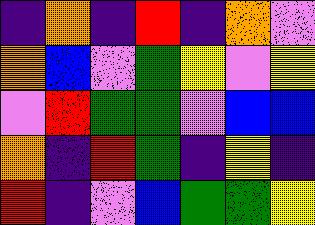[["indigo", "orange", "indigo", "red", "indigo", "orange", "violet"], ["orange", "blue", "violet", "green", "yellow", "violet", "yellow"], ["violet", "red", "green", "green", "violet", "blue", "blue"], ["orange", "indigo", "red", "green", "indigo", "yellow", "indigo"], ["red", "indigo", "violet", "blue", "green", "green", "yellow"]]